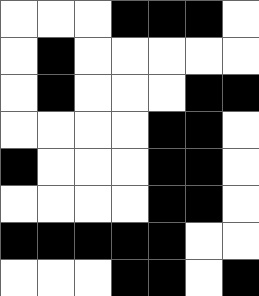[["white", "white", "white", "black", "black", "black", "white"], ["white", "black", "white", "white", "white", "white", "white"], ["white", "black", "white", "white", "white", "black", "black"], ["white", "white", "white", "white", "black", "black", "white"], ["black", "white", "white", "white", "black", "black", "white"], ["white", "white", "white", "white", "black", "black", "white"], ["black", "black", "black", "black", "black", "white", "white"], ["white", "white", "white", "black", "black", "white", "black"]]